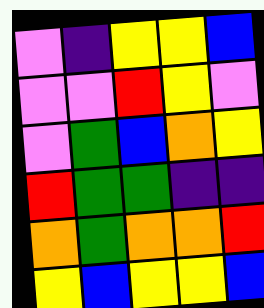[["violet", "indigo", "yellow", "yellow", "blue"], ["violet", "violet", "red", "yellow", "violet"], ["violet", "green", "blue", "orange", "yellow"], ["red", "green", "green", "indigo", "indigo"], ["orange", "green", "orange", "orange", "red"], ["yellow", "blue", "yellow", "yellow", "blue"]]